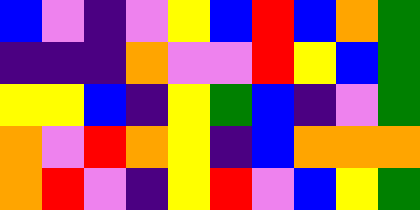[["blue", "violet", "indigo", "violet", "yellow", "blue", "red", "blue", "orange", "green"], ["indigo", "indigo", "indigo", "orange", "violet", "violet", "red", "yellow", "blue", "green"], ["yellow", "yellow", "blue", "indigo", "yellow", "green", "blue", "indigo", "violet", "green"], ["orange", "violet", "red", "orange", "yellow", "indigo", "blue", "orange", "orange", "orange"], ["orange", "red", "violet", "indigo", "yellow", "red", "violet", "blue", "yellow", "green"]]